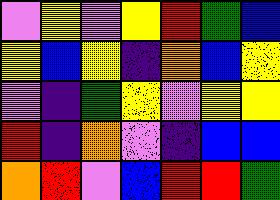[["violet", "yellow", "violet", "yellow", "red", "green", "blue"], ["yellow", "blue", "yellow", "indigo", "orange", "blue", "yellow"], ["violet", "indigo", "green", "yellow", "violet", "yellow", "yellow"], ["red", "indigo", "orange", "violet", "indigo", "blue", "blue"], ["orange", "red", "violet", "blue", "red", "red", "green"]]